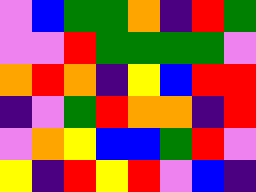[["violet", "blue", "green", "green", "orange", "indigo", "red", "green"], ["violet", "violet", "red", "green", "green", "green", "green", "violet"], ["orange", "red", "orange", "indigo", "yellow", "blue", "red", "red"], ["indigo", "violet", "green", "red", "orange", "orange", "indigo", "red"], ["violet", "orange", "yellow", "blue", "blue", "green", "red", "violet"], ["yellow", "indigo", "red", "yellow", "red", "violet", "blue", "indigo"]]